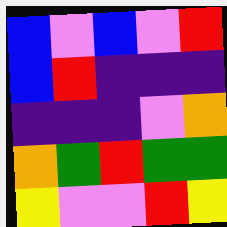[["blue", "violet", "blue", "violet", "red"], ["blue", "red", "indigo", "indigo", "indigo"], ["indigo", "indigo", "indigo", "violet", "orange"], ["orange", "green", "red", "green", "green"], ["yellow", "violet", "violet", "red", "yellow"]]